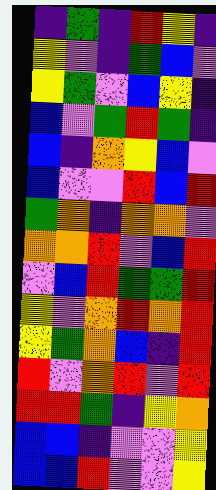[["indigo", "green", "indigo", "red", "yellow", "indigo"], ["yellow", "violet", "indigo", "green", "blue", "violet"], ["yellow", "green", "violet", "blue", "yellow", "indigo"], ["blue", "violet", "green", "red", "green", "indigo"], ["blue", "indigo", "orange", "yellow", "blue", "violet"], ["blue", "violet", "violet", "red", "blue", "red"], ["green", "orange", "indigo", "orange", "orange", "violet"], ["orange", "orange", "red", "violet", "blue", "red"], ["violet", "blue", "red", "green", "green", "red"], ["yellow", "violet", "orange", "red", "orange", "red"], ["yellow", "green", "orange", "blue", "indigo", "red"], ["red", "violet", "orange", "red", "violet", "red"], ["red", "red", "green", "indigo", "yellow", "orange"], ["blue", "blue", "indigo", "violet", "violet", "yellow"], ["blue", "blue", "red", "violet", "violet", "yellow"]]